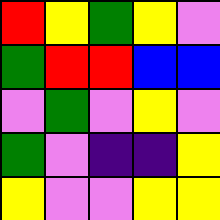[["red", "yellow", "green", "yellow", "violet"], ["green", "red", "red", "blue", "blue"], ["violet", "green", "violet", "yellow", "violet"], ["green", "violet", "indigo", "indigo", "yellow"], ["yellow", "violet", "violet", "yellow", "yellow"]]